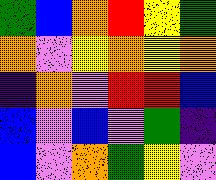[["green", "blue", "orange", "red", "yellow", "green"], ["orange", "violet", "yellow", "orange", "yellow", "orange"], ["indigo", "orange", "violet", "red", "red", "blue"], ["blue", "violet", "blue", "violet", "green", "indigo"], ["blue", "violet", "orange", "green", "yellow", "violet"]]